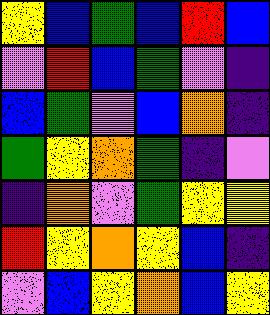[["yellow", "blue", "green", "blue", "red", "blue"], ["violet", "red", "blue", "green", "violet", "indigo"], ["blue", "green", "violet", "blue", "orange", "indigo"], ["green", "yellow", "orange", "green", "indigo", "violet"], ["indigo", "orange", "violet", "green", "yellow", "yellow"], ["red", "yellow", "orange", "yellow", "blue", "indigo"], ["violet", "blue", "yellow", "orange", "blue", "yellow"]]